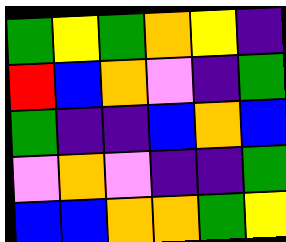[["green", "yellow", "green", "orange", "yellow", "indigo"], ["red", "blue", "orange", "violet", "indigo", "green"], ["green", "indigo", "indigo", "blue", "orange", "blue"], ["violet", "orange", "violet", "indigo", "indigo", "green"], ["blue", "blue", "orange", "orange", "green", "yellow"]]